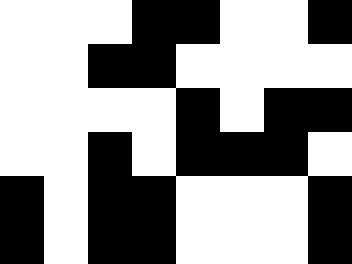[["white", "white", "white", "black", "black", "white", "white", "black"], ["white", "white", "black", "black", "white", "white", "white", "white"], ["white", "white", "white", "white", "black", "white", "black", "black"], ["white", "white", "black", "white", "black", "black", "black", "white"], ["black", "white", "black", "black", "white", "white", "white", "black"], ["black", "white", "black", "black", "white", "white", "white", "black"]]